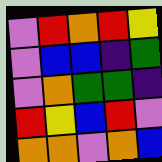[["violet", "red", "orange", "red", "yellow"], ["violet", "blue", "blue", "indigo", "green"], ["violet", "orange", "green", "green", "indigo"], ["red", "yellow", "blue", "red", "violet"], ["orange", "orange", "violet", "orange", "blue"]]